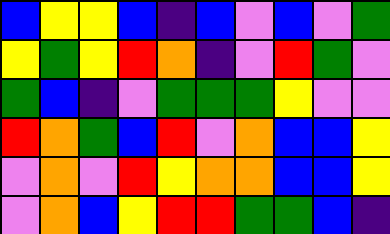[["blue", "yellow", "yellow", "blue", "indigo", "blue", "violet", "blue", "violet", "green"], ["yellow", "green", "yellow", "red", "orange", "indigo", "violet", "red", "green", "violet"], ["green", "blue", "indigo", "violet", "green", "green", "green", "yellow", "violet", "violet"], ["red", "orange", "green", "blue", "red", "violet", "orange", "blue", "blue", "yellow"], ["violet", "orange", "violet", "red", "yellow", "orange", "orange", "blue", "blue", "yellow"], ["violet", "orange", "blue", "yellow", "red", "red", "green", "green", "blue", "indigo"]]